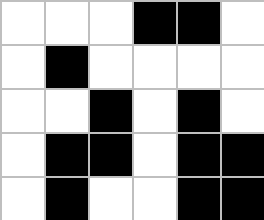[["white", "white", "white", "black", "black", "white"], ["white", "black", "white", "white", "white", "white"], ["white", "white", "black", "white", "black", "white"], ["white", "black", "black", "white", "black", "black"], ["white", "black", "white", "white", "black", "black"]]